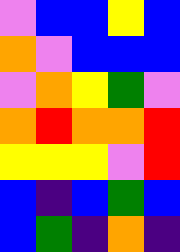[["violet", "blue", "blue", "yellow", "blue"], ["orange", "violet", "blue", "blue", "blue"], ["violet", "orange", "yellow", "green", "violet"], ["orange", "red", "orange", "orange", "red"], ["yellow", "yellow", "yellow", "violet", "red"], ["blue", "indigo", "blue", "green", "blue"], ["blue", "green", "indigo", "orange", "indigo"]]